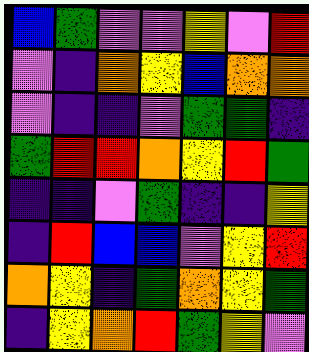[["blue", "green", "violet", "violet", "yellow", "violet", "red"], ["violet", "indigo", "orange", "yellow", "blue", "orange", "orange"], ["violet", "indigo", "indigo", "violet", "green", "green", "indigo"], ["green", "red", "red", "orange", "yellow", "red", "green"], ["indigo", "indigo", "violet", "green", "indigo", "indigo", "yellow"], ["indigo", "red", "blue", "blue", "violet", "yellow", "red"], ["orange", "yellow", "indigo", "green", "orange", "yellow", "green"], ["indigo", "yellow", "orange", "red", "green", "yellow", "violet"]]